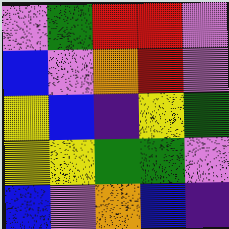[["violet", "green", "red", "red", "violet"], ["blue", "violet", "orange", "red", "violet"], ["yellow", "blue", "indigo", "yellow", "green"], ["yellow", "yellow", "green", "green", "violet"], ["blue", "violet", "orange", "blue", "indigo"]]